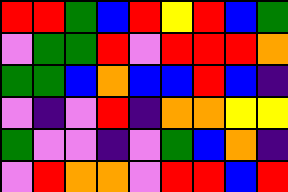[["red", "red", "green", "blue", "red", "yellow", "red", "blue", "green"], ["violet", "green", "green", "red", "violet", "red", "red", "red", "orange"], ["green", "green", "blue", "orange", "blue", "blue", "red", "blue", "indigo"], ["violet", "indigo", "violet", "red", "indigo", "orange", "orange", "yellow", "yellow"], ["green", "violet", "violet", "indigo", "violet", "green", "blue", "orange", "indigo"], ["violet", "red", "orange", "orange", "violet", "red", "red", "blue", "red"]]